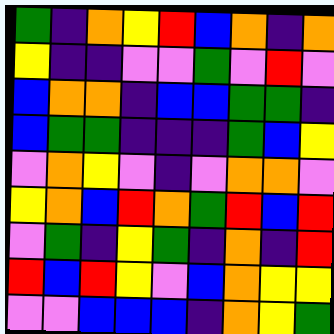[["green", "indigo", "orange", "yellow", "red", "blue", "orange", "indigo", "orange"], ["yellow", "indigo", "indigo", "violet", "violet", "green", "violet", "red", "violet"], ["blue", "orange", "orange", "indigo", "blue", "blue", "green", "green", "indigo"], ["blue", "green", "green", "indigo", "indigo", "indigo", "green", "blue", "yellow"], ["violet", "orange", "yellow", "violet", "indigo", "violet", "orange", "orange", "violet"], ["yellow", "orange", "blue", "red", "orange", "green", "red", "blue", "red"], ["violet", "green", "indigo", "yellow", "green", "indigo", "orange", "indigo", "red"], ["red", "blue", "red", "yellow", "violet", "blue", "orange", "yellow", "yellow"], ["violet", "violet", "blue", "blue", "blue", "indigo", "orange", "yellow", "green"]]